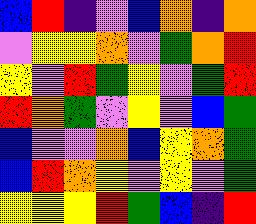[["blue", "red", "indigo", "violet", "blue", "orange", "indigo", "orange"], ["violet", "yellow", "yellow", "orange", "violet", "green", "orange", "red"], ["yellow", "violet", "red", "green", "yellow", "violet", "green", "red"], ["red", "orange", "green", "violet", "yellow", "violet", "blue", "green"], ["blue", "violet", "violet", "orange", "blue", "yellow", "orange", "green"], ["blue", "red", "orange", "yellow", "violet", "yellow", "violet", "green"], ["yellow", "yellow", "yellow", "red", "green", "blue", "indigo", "red"]]